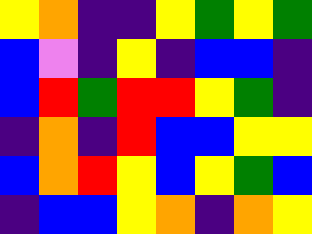[["yellow", "orange", "indigo", "indigo", "yellow", "green", "yellow", "green"], ["blue", "violet", "indigo", "yellow", "indigo", "blue", "blue", "indigo"], ["blue", "red", "green", "red", "red", "yellow", "green", "indigo"], ["indigo", "orange", "indigo", "red", "blue", "blue", "yellow", "yellow"], ["blue", "orange", "red", "yellow", "blue", "yellow", "green", "blue"], ["indigo", "blue", "blue", "yellow", "orange", "indigo", "orange", "yellow"]]